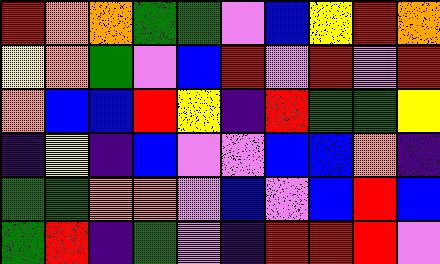[["red", "orange", "orange", "green", "green", "violet", "blue", "yellow", "red", "orange"], ["yellow", "orange", "green", "violet", "blue", "red", "violet", "red", "violet", "red"], ["orange", "blue", "blue", "red", "yellow", "indigo", "red", "green", "green", "yellow"], ["indigo", "yellow", "indigo", "blue", "violet", "violet", "blue", "blue", "orange", "indigo"], ["green", "green", "orange", "orange", "violet", "blue", "violet", "blue", "red", "blue"], ["green", "red", "indigo", "green", "violet", "indigo", "red", "red", "red", "violet"]]